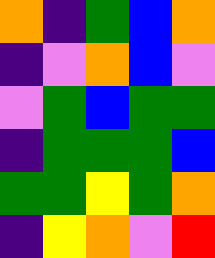[["orange", "indigo", "green", "blue", "orange"], ["indigo", "violet", "orange", "blue", "violet"], ["violet", "green", "blue", "green", "green"], ["indigo", "green", "green", "green", "blue"], ["green", "green", "yellow", "green", "orange"], ["indigo", "yellow", "orange", "violet", "red"]]